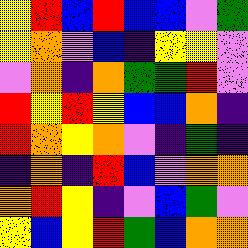[["yellow", "red", "blue", "red", "blue", "blue", "violet", "green"], ["yellow", "orange", "violet", "blue", "indigo", "yellow", "yellow", "violet"], ["violet", "orange", "indigo", "orange", "green", "green", "red", "violet"], ["red", "yellow", "red", "yellow", "blue", "blue", "orange", "indigo"], ["red", "orange", "yellow", "orange", "violet", "indigo", "green", "indigo"], ["indigo", "orange", "indigo", "red", "blue", "violet", "orange", "orange"], ["orange", "red", "yellow", "indigo", "violet", "blue", "green", "violet"], ["yellow", "blue", "yellow", "red", "green", "blue", "orange", "orange"]]